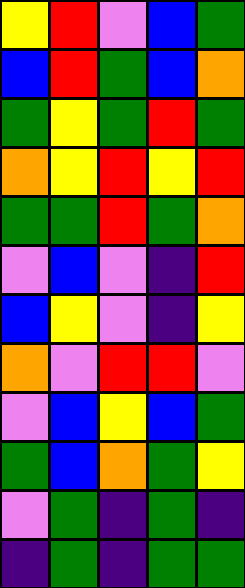[["yellow", "red", "violet", "blue", "green"], ["blue", "red", "green", "blue", "orange"], ["green", "yellow", "green", "red", "green"], ["orange", "yellow", "red", "yellow", "red"], ["green", "green", "red", "green", "orange"], ["violet", "blue", "violet", "indigo", "red"], ["blue", "yellow", "violet", "indigo", "yellow"], ["orange", "violet", "red", "red", "violet"], ["violet", "blue", "yellow", "blue", "green"], ["green", "blue", "orange", "green", "yellow"], ["violet", "green", "indigo", "green", "indigo"], ["indigo", "green", "indigo", "green", "green"]]